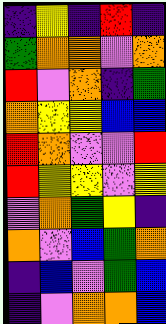[["indigo", "yellow", "indigo", "red", "indigo"], ["green", "orange", "orange", "violet", "orange"], ["red", "violet", "orange", "indigo", "green"], ["orange", "yellow", "yellow", "blue", "blue"], ["red", "orange", "violet", "violet", "red"], ["red", "yellow", "yellow", "violet", "yellow"], ["violet", "orange", "green", "yellow", "indigo"], ["orange", "violet", "blue", "green", "orange"], ["indigo", "blue", "violet", "green", "blue"], ["indigo", "violet", "orange", "orange", "blue"]]